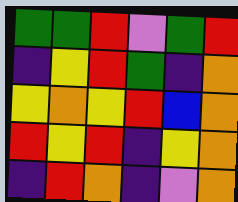[["green", "green", "red", "violet", "green", "red"], ["indigo", "yellow", "red", "green", "indigo", "orange"], ["yellow", "orange", "yellow", "red", "blue", "orange"], ["red", "yellow", "red", "indigo", "yellow", "orange"], ["indigo", "red", "orange", "indigo", "violet", "orange"]]